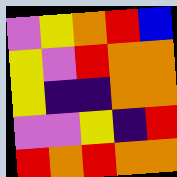[["violet", "yellow", "orange", "red", "blue"], ["yellow", "violet", "red", "orange", "orange"], ["yellow", "indigo", "indigo", "orange", "orange"], ["violet", "violet", "yellow", "indigo", "red"], ["red", "orange", "red", "orange", "orange"]]